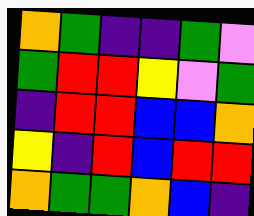[["orange", "green", "indigo", "indigo", "green", "violet"], ["green", "red", "red", "yellow", "violet", "green"], ["indigo", "red", "red", "blue", "blue", "orange"], ["yellow", "indigo", "red", "blue", "red", "red"], ["orange", "green", "green", "orange", "blue", "indigo"]]